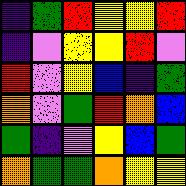[["indigo", "green", "red", "yellow", "yellow", "red"], ["indigo", "violet", "yellow", "yellow", "red", "violet"], ["red", "violet", "yellow", "blue", "indigo", "green"], ["orange", "violet", "green", "red", "orange", "blue"], ["green", "indigo", "violet", "yellow", "blue", "green"], ["orange", "green", "green", "orange", "yellow", "yellow"]]